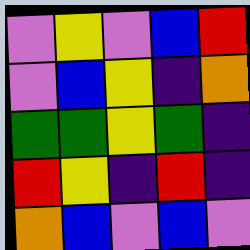[["violet", "yellow", "violet", "blue", "red"], ["violet", "blue", "yellow", "indigo", "orange"], ["green", "green", "yellow", "green", "indigo"], ["red", "yellow", "indigo", "red", "indigo"], ["orange", "blue", "violet", "blue", "violet"]]